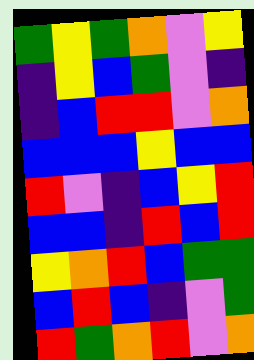[["green", "yellow", "green", "orange", "violet", "yellow"], ["indigo", "yellow", "blue", "green", "violet", "indigo"], ["indigo", "blue", "red", "red", "violet", "orange"], ["blue", "blue", "blue", "yellow", "blue", "blue"], ["red", "violet", "indigo", "blue", "yellow", "red"], ["blue", "blue", "indigo", "red", "blue", "red"], ["yellow", "orange", "red", "blue", "green", "green"], ["blue", "red", "blue", "indigo", "violet", "green"], ["red", "green", "orange", "red", "violet", "orange"]]